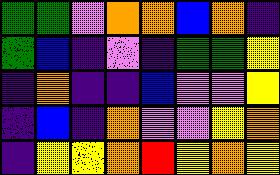[["green", "green", "violet", "orange", "orange", "blue", "orange", "indigo"], ["green", "blue", "indigo", "violet", "indigo", "green", "green", "yellow"], ["indigo", "orange", "indigo", "indigo", "blue", "violet", "violet", "yellow"], ["indigo", "blue", "indigo", "orange", "violet", "violet", "yellow", "orange"], ["indigo", "yellow", "yellow", "orange", "red", "yellow", "orange", "yellow"]]